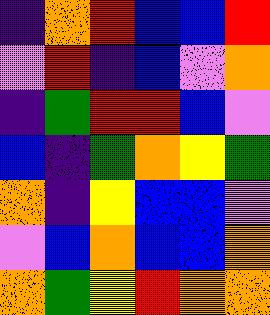[["indigo", "orange", "red", "blue", "blue", "red"], ["violet", "red", "indigo", "blue", "violet", "orange"], ["indigo", "green", "red", "red", "blue", "violet"], ["blue", "indigo", "green", "orange", "yellow", "green"], ["orange", "indigo", "yellow", "blue", "blue", "violet"], ["violet", "blue", "orange", "blue", "blue", "orange"], ["orange", "green", "yellow", "red", "orange", "orange"]]